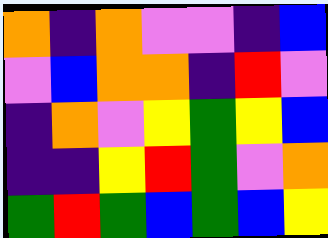[["orange", "indigo", "orange", "violet", "violet", "indigo", "blue"], ["violet", "blue", "orange", "orange", "indigo", "red", "violet"], ["indigo", "orange", "violet", "yellow", "green", "yellow", "blue"], ["indigo", "indigo", "yellow", "red", "green", "violet", "orange"], ["green", "red", "green", "blue", "green", "blue", "yellow"]]